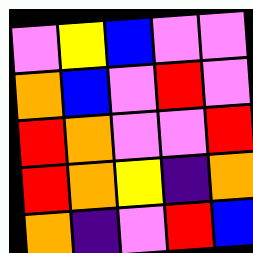[["violet", "yellow", "blue", "violet", "violet"], ["orange", "blue", "violet", "red", "violet"], ["red", "orange", "violet", "violet", "red"], ["red", "orange", "yellow", "indigo", "orange"], ["orange", "indigo", "violet", "red", "blue"]]